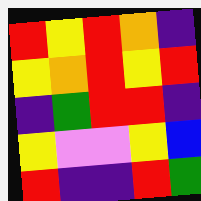[["red", "yellow", "red", "orange", "indigo"], ["yellow", "orange", "red", "yellow", "red"], ["indigo", "green", "red", "red", "indigo"], ["yellow", "violet", "violet", "yellow", "blue"], ["red", "indigo", "indigo", "red", "green"]]